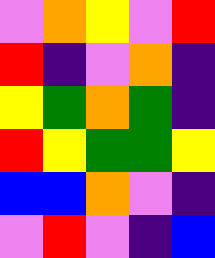[["violet", "orange", "yellow", "violet", "red"], ["red", "indigo", "violet", "orange", "indigo"], ["yellow", "green", "orange", "green", "indigo"], ["red", "yellow", "green", "green", "yellow"], ["blue", "blue", "orange", "violet", "indigo"], ["violet", "red", "violet", "indigo", "blue"]]